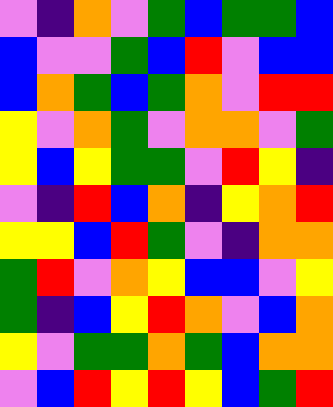[["violet", "indigo", "orange", "violet", "green", "blue", "green", "green", "blue"], ["blue", "violet", "violet", "green", "blue", "red", "violet", "blue", "blue"], ["blue", "orange", "green", "blue", "green", "orange", "violet", "red", "red"], ["yellow", "violet", "orange", "green", "violet", "orange", "orange", "violet", "green"], ["yellow", "blue", "yellow", "green", "green", "violet", "red", "yellow", "indigo"], ["violet", "indigo", "red", "blue", "orange", "indigo", "yellow", "orange", "red"], ["yellow", "yellow", "blue", "red", "green", "violet", "indigo", "orange", "orange"], ["green", "red", "violet", "orange", "yellow", "blue", "blue", "violet", "yellow"], ["green", "indigo", "blue", "yellow", "red", "orange", "violet", "blue", "orange"], ["yellow", "violet", "green", "green", "orange", "green", "blue", "orange", "orange"], ["violet", "blue", "red", "yellow", "red", "yellow", "blue", "green", "red"]]